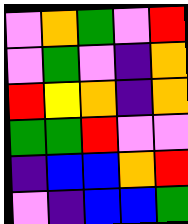[["violet", "orange", "green", "violet", "red"], ["violet", "green", "violet", "indigo", "orange"], ["red", "yellow", "orange", "indigo", "orange"], ["green", "green", "red", "violet", "violet"], ["indigo", "blue", "blue", "orange", "red"], ["violet", "indigo", "blue", "blue", "green"]]